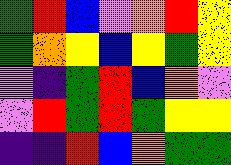[["green", "red", "blue", "violet", "orange", "red", "yellow"], ["green", "orange", "yellow", "blue", "yellow", "green", "yellow"], ["violet", "indigo", "green", "red", "blue", "orange", "violet"], ["violet", "red", "green", "red", "green", "yellow", "yellow"], ["indigo", "indigo", "red", "blue", "orange", "green", "green"]]